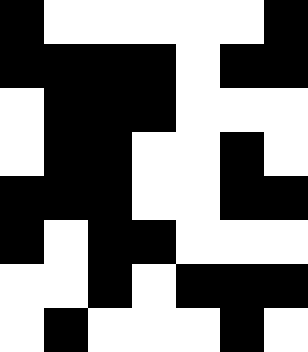[["black", "white", "white", "white", "white", "white", "black"], ["black", "black", "black", "black", "white", "black", "black"], ["white", "black", "black", "black", "white", "white", "white"], ["white", "black", "black", "white", "white", "black", "white"], ["black", "black", "black", "white", "white", "black", "black"], ["black", "white", "black", "black", "white", "white", "white"], ["white", "white", "black", "white", "black", "black", "black"], ["white", "black", "white", "white", "white", "black", "white"]]